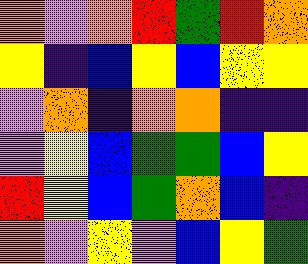[["orange", "violet", "orange", "red", "green", "red", "orange"], ["yellow", "indigo", "blue", "yellow", "blue", "yellow", "yellow"], ["violet", "orange", "indigo", "orange", "orange", "indigo", "indigo"], ["violet", "yellow", "blue", "green", "green", "blue", "yellow"], ["red", "yellow", "blue", "green", "orange", "blue", "indigo"], ["orange", "violet", "yellow", "violet", "blue", "yellow", "green"]]